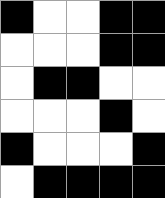[["black", "white", "white", "black", "black"], ["white", "white", "white", "black", "black"], ["white", "black", "black", "white", "white"], ["white", "white", "white", "black", "white"], ["black", "white", "white", "white", "black"], ["white", "black", "black", "black", "black"]]